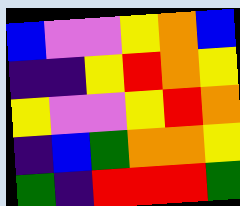[["blue", "violet", "violet", "yellow", "orange", "blue"], ["indigo", "indigo", "yellow", "red", "orange", "yellow"], ["yellow", "violet", "violet", "yellow", "red", "orange"], ["indigo", "blue", "green", "orange", "orange", "yellow"], ["green", "indigo", "red", "red", "red", "green"]]